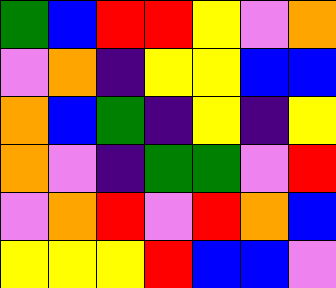[["green", "blue", "red", "red", "yellow", "violet", "orange"], ["violet", "orange", "indigo", "yellow", "yellow", "blue", "blue"], ["orange", "blue", "green", "indigo", "yellow", "indigo", "yellow"], ["orange", "violet", "indigo", "green", "green", "violet", "red"], ["violet", "orange", "red", "violet", "red", "orange", "blue"], ["yellow", "yellow", "yellow", "red", "blue", "blue", "violet"]]